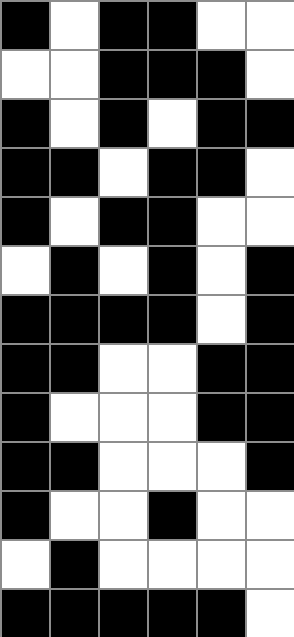[["black", "white", "black", "black", "white", "white"], ["white", "white", "black", "black", "black", "white"], ["black", "white", "black", "white", "black", "black"], ["black", "black", "white", "black", "black", "white"], ["black", "white", "black", "black", "white", "white"], ["white", "black", "white", "black", "white", "black"], ["black", "black", "black", "black", "white", "black"], ["black", "black", "white", "white", "black", "black"], ["black", "white", "white", "white", "black", "black"], ["black", "black", "white", "white", "white", "black"], ["black", "white", "white", "black", "white", "white"], ["white", "black", "white", "white", "white", "white"], ["black", "black", "black", "black", "black", "white"]]